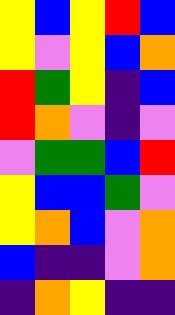[["yellow", "blue", "yellow", "red", "blue"], ["yellow", "violet", "yellow", "blue", "orange"], ["red", "green", "yellow", "indigo", "blue"], ["red", "orange", "violet", "indigo", "violet"], ["violet", "green", "green", "blue", "red"], ["yellow", "blue", "blue", "green", "violet"], ["yellow", "orange", "blue", "violet", "orange"], ["blue", "indigo", "indigo", "violet", "orange"], ["indigo", "orange", "yellow", "indigo", "indigo"]]